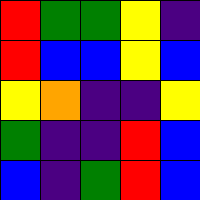[["red", "green", "green", "yellow", "indigo"], ["red", "blue", "blue", "yellow", "blue"], ["yellow", "orange", "indigo", "indigo", "yellow"], ["green", "indigo", "indigo", "red", "blue"], ["blue", "indigo", "green", "red", "blue"]]